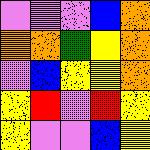[["violet", "violet", "violet", "blue", "orange"], ["orange", "orange", "green", "yellow", "orange"], ["violet", "blue", "yellow", "yellow", "orange"], ["yellow", "red", "violet", "red", "yellow"], ["yellow", "violet", "violet", "blue", "yellow"]]